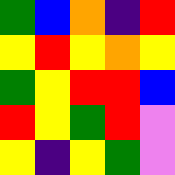[["green", "blue", "orange", "indigo", "red"], ["yellow", "red", "yellow", "orange", "yellow"], ["green", "yellow", "red", "red", "blue"], ["red", "yellow", "green", "red", "violet"], ["yellow", "indigo", "yellow", "green", "violet"]]